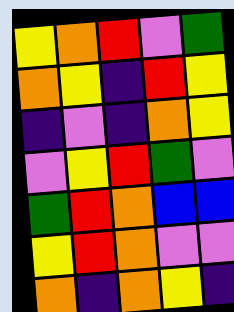[["yellow", "orange", "red", "violet", "green"], ["orange", "yellow", "indigo", "red", "yellow"], ["indigo", "violet", "indigo", "orange", "yellow"], ["violet", "yellow", "red", "green", "violet"], ["green", "red", "orange", "blue", "blue"], ["yellow", "red", "orange", "violet", "violet"], ["orange", "indigo", "orange", "yellow", "indigo"]]